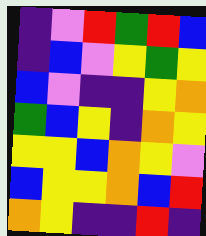[["indigo", "violet", "red", "green", "red", "blue"], ["indigo", "blue", "violet", "yellow", "green", "yellow"], ["blue", "violet", "indigo", "indigo", "yellow", "orange"], ["green", "blue", "yellow", "indigo", "orange", "yellow"], ["yellow", "yellow", "blue", "orange", "yellow", "violet"], ["blue", "yellow", "yellow", "orange", "blue", "red"], ["orange", "yellow", "indigo", "indigo", "red", "indigo"]]